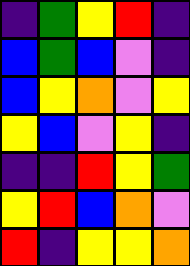[["indigo", "green", "yellow", "red", "indigo"], ["blue", "green", "blue", "violet", "indigo"], ["blue", "yellow", "orange", "violet", "yellow"], ["yellow", "blue", "violet", "yellow", "indigo"], ["indigo", "indigo", "red", "yellow", "green"], ["yellow", "red", "blue", "orange", "violet"], ["red", "indigo", "yellow", "yellow", "orange"]]